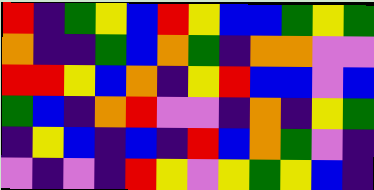[["red", "indigo", "green", "yellow", "blue", "red", "yellow", "blue", "blue", "green", "yellow", "green"], ["orange", "indigo", "indigo", "green", "blue", "orange", "green", "indigo", "orange", "orange", "violet", "violet"], ["red", "red", "yellow", "blue", "orange", "indigo", "yellow", "red", "blue", "blue", "violet", "blue"], ["green", "blue", "indigo", "orange", "red", "violet", "violet", "indigo", "orange", "indigo", "yellow", "green"], ["indigo", "yellow", "blue", "indigo", "blue", "indigo", "red", "blue", "orange", "green", "violet", "indigo"], ["violet", "indigo", "violet", "indigo", "red", "yellow", "violet", "yellow", "green", "yellow", "blue", "indigo"]]